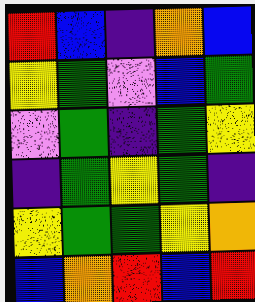[["red", "blue", "indigo", "orange", "blue"], ["yellow", "green", "violet", "blue", "green"], ["violet", "green", "indigo", "green", "yellow"], ["indigo", "green", "yellow", "green", "indigo"], ["yellow", "green", "green", "yellow", "orange"], ["blue", "orange", "red", "blue", "red"]]